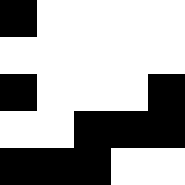[["black", "white", "white", "white", "white"], ["white", "white", "white", "white", "white"], ["black", "white", "white", "white", "black"], ["white", "white", "black", "black", "black"], ["black", "black", "black", "white", "white"]]